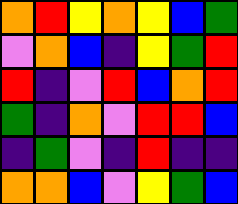[["orange", "red", "yellow", "orange", "yellow", "blue", "green"], ["violet", "orange", "blue", "indigo", "yellow", "green", "red"], ["red", "indigo", "violet", "red", "blue", "orange", "red"], ["green", "indigo", "orange", "violet", "red", "red", "blue"], ["indigo", "green", "violet", "indigo", "red", "indigo", "indigo"], ["orange", "orange", "blue", "violet", "yellow", "green", "blue"]]